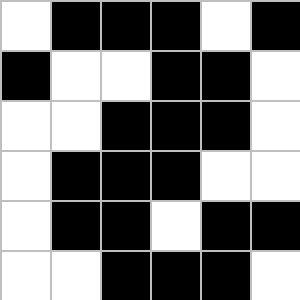[["white", "black", "black", "black", "white", "black"], ["black", "white", "white", "black", "black", "white"], ["white", "white", "black", "black", "black", "white"], ["white", "black", "black", "black", "white", "white"], ["white", "black", "black", "white", "black", "black"], ["white", "white", "black", "black", "black", "white"]]